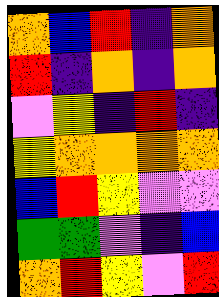[["orange", "blue", "red", "indigo", "orange"], ["red", "indigo", "orange", "indigo", "orange"], ["violet", "yellow", "indigo", "red", "indigo"], ["yellow", "orange", "orange", "orange", "orange"], ["blue", "red", "yellow", "violet", "violet"], ["green", "green", "violet", "indigo", "blue"], ["orange", "red", "yellow", "violet", "red"]]